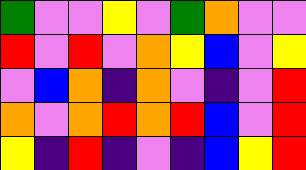[["green", "violet", "violet", "yellow", "violet", "green", "orange", "violet", "violet"], ["red", "violet", "red", "violet", "orange", "yellow", "blue", "violet", "yellow"], ["violet", "blue", "orange", "indigo", "orange", "violet", "indigo", "violet", "red"], ["orange", "violet", "orange", "red", "orange", "red", "blue", "violet", "red"], ["yellow", "indigo", "red", "indigo", "violet", "indigo", "blue", "yellow", "red"]]